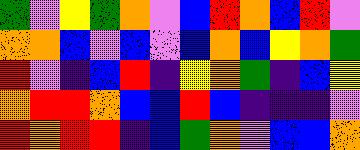[["green", "violet", "yellow", "green", "orange", "violet", "blue", "red", "orange", "blue", "red", "violet"], ["orange", "orange", "blue", "violet", "blue", "violet", "blue", "orange", "blue", "yellow", "orange", "green"], ["red", "violet", "indigo", "blue", "red", "indigo", "yellow", "orange", "green", "indigo", "blue", "yellow"], ["orange", "red", "red", "orange", "blue", "blue", "red", "blue", "indigo", "indigo", "indigo", "violet"], ["red", "orange", "red", "red", "indigo", "blue", "green", "orange", "violet", "blue", "blue", "orange"]]